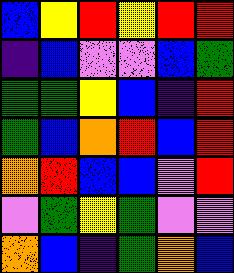[["blue", "yellow", "red", "yellow", "red", "red"], ["indigo", "blue", "violet", "violet", "blue", "green"], ["green", "green", "yellow", "blue", "indigo", "red"], ["green", "blue", "orange", "red", "blue", "red"], ["orange", "red", "blue", "blue", "violet", "red"], ["violet", "green", "yellow", "green", "violet", "violet"], ["orange", "blue", "indigo", "green", "orange", "blue"]]